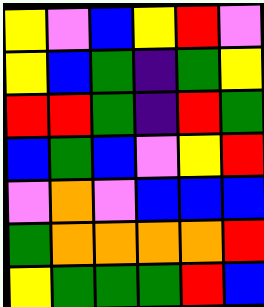[["yellow", "violet", "blue", "yellow", "red", "violet"], ["yellow", "blue", "green", "indigo", "green", "yellow"], ["red", "red", "green", "indigo", "red", "green"], ["blue", "green", "blue", "violet", "yellow", "red"], ["violet", "orange", "violet", "blue", "blue", "blue"], ["green", "orange", "orange", "orange", "orange", "red"], ["yellow", "green", "green", "green", "red", "blue"]]